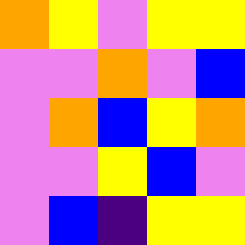[["orange", "yellow", "violet", "yellow", "yellow"], ["violet", "violet", "orange", "violet", "blue"], ["violet", "orange", "blue", "yellow", "orange"], ["violet", "violet", "yellow", "blue", "violet"], ["violet", "blue", "indigo", "yellow", "yellow"]]